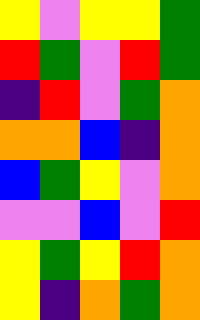[["yellow", "violet", "yellow", "yellow", "green"], ["red", "green", "violet", "red", "green"], ["indigo", "red", "violet", "green", "orange"], ["orange", "orange", "blue", "indigo", "orange"], ["blue", "green", "yellow", "violet", "orange"], ["violet", "violet", "blue", "violet", "red"], ["yellow", "green", "yellow", "red", "orange"], ["yellow", "indigo", "orange", "green", "orange"]]